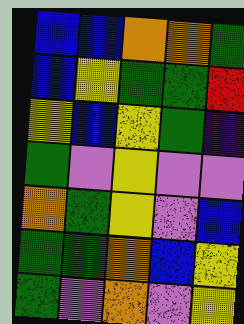[["blue", "blue", "orange", "orange", "green"], ["blue", "yellow", "green", "green", "red"], ["yellow", "blue", "yellow", "green", "indigo"], ["green", "violet", "yellow", "violet", "violet"], ["orange", "green", "yellow", "violet", "blue"], ["green", "green", "orange", "blue", "yellow"], ["green", "violet", "orange", "violet", "yellow"]]